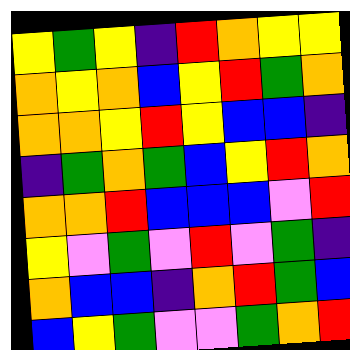[["yellow", "green", "yellow", "indigo", "red", "orange", "yellow", "yellow"], ["orange", "yellow", "orange", "blue", "yellow", "red", "green", "orange"], ["orange", "orange", "yellow", "red", "yellow", "blue", "blue", "indigo"], ["indigo", "green", "orange", "green", "blue", "yellow", "red", "orange"], ["orange", "orange", "red", "blue", "blue", "blue", "violet", "red"], ["yellow", "violet", "green", "violet", "red", "violet", "green", "indigo"], ["orange", "blue", "blue", "indigo", "orange", "red", "green", "blue"], ["blue", "yellow", "green", "violet", "violet", "green", "orange", "red"]]